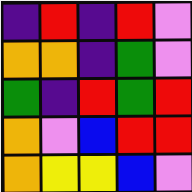[["indigo", "red", "indigo", "red", "violet"], ["orange", "orange", "indigo", "green", "violet"], ["green", "indigo", "red", "green", "red"], ["orange", "violet", "blue", "red", "red"], ["orange", "yellow", "yellow", "blue", "violet"]]